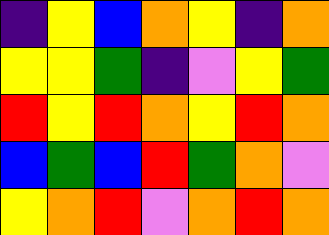[["indigo", "yellow", "blue", "orange", "yellow", "indigo", "orange"], ["yellow", "yellow", "green", "indigo", "violet", "yellow", "green"], ["red", "yellow", "red", "orange", "yellow", "red", "orange"], ["blue", "green", "blue", "red", "green", "orange", "violet"], ["yellow", "orange", "red", "violet", "orange", "red", "orange"]]